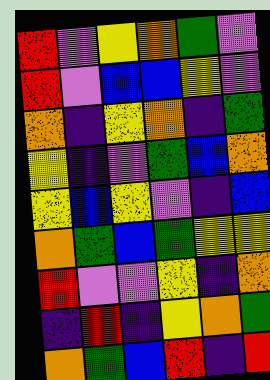[["red", "violet", "yellow", "orange", "green", "violet"], ["red", "violet", "blue", "blue", "yellow", "violet"], ["orange", "indigo", "yellow", "orange", "indigo", "green"], ["yellow", "indigo", "violet", "green", "blue", "orange"], ["yellow", "blue", "yellow", "violet", "indigo", "blue"], ["orange", "green", "blue", "green", "yellow", "yellow"], ["red", "violet", "violet", "yellow", "indigo", "orange"], ["indigo", "red", "indigo", "yellow", "orange", "green"], ["orange", "green", "blue", "red", "indigo", "red"]]